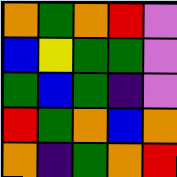[["orange", "green", "orange", "red", "violet"], ["blue", "yellow", "green", "green", "violet"], ["green", "blue", "green", "indigo", "violet"], ["red", "green", "orange", "blue", "orange"], ["orange", "indigo", "green", "orange", "red"]]